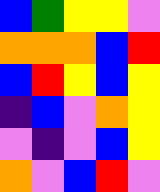[["blue", "green", "yellow", "yellow", "violet"], ["orange", "orange", "orange", "blue", "red"], ["blue", "red", "yellow", "blue", "yellow"], ["indigo", "blue", "violet", "orange", "yellow"], ["violet", "indigo", "violet", "blue", "yellow"], ["orange", "violet", "blue", "red", "violet"]]